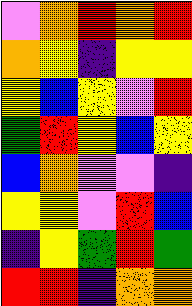[["violet", "orange", "red", "orange", "red"], ["orange", "yellow", "indigo", "yellow", "yellow"], ["yellow", "blue", "yellow", "violet", "red"], ["green", "red", "yellow", "blue", "yellow"], ["blue", "orange", "violet", "violet", "indigo"], ["yellow", "yellow", "violet", "red", "blue"], ["indigo", "yellow", "green", "red", "green"], ["red", "red", "indigo", "orange", "orange"]]